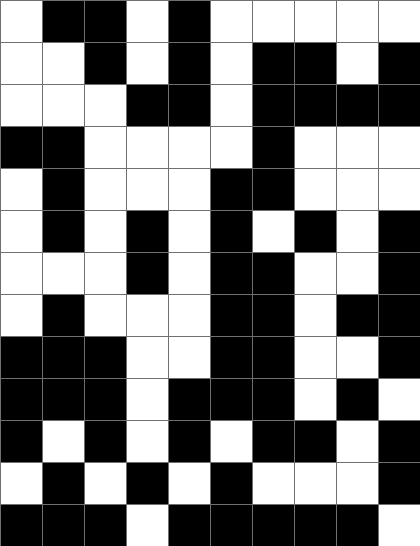[["white", "black", "black", "white", "black", "white", "white", "white", "white", "white"], ["white", "white", "black", "white", "black", "white", "black", "black", "white", "black"], ["white", "white", "white", "black", "black", "white", "black", "black", "black", "black"], ["black", "black", "white", "white", "white", "white", "black", "white", "white", "white"], ["white", "black", "white", "white", "white", "black", "black", "white", "white", "white"], ["white", "black", "white", "black", "white", "black", "white", "black", "white", "black"], ["white", "white", "white", "black", "white", "black", "black", "white", "white", "black"], ["white", "black", "white", "white", "white", "black", "black", "white", "black", "black"], ["black", "black", "black", "white", "white", "black", "black", "white", "white", "black"], ["black", "black", "black", "white", "black", "black", "black", "white", "black", "white"], ["black", "white", "black", "white", "black", "white", "black", "black", "white", "black"], ["white", "black", "white", "black", "white", "black", "white", "white", "white", "black"], ["black", "black", "black", "white", "black", "black", "black", "black", "black", "white"]]